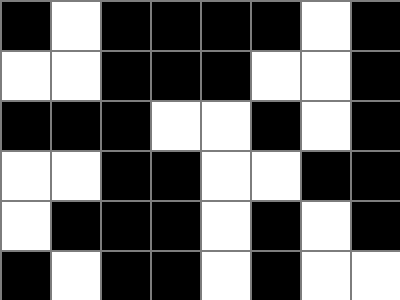[["black", "white", "black", "black", "black", "black", "white", "black"], ["white", "white", "black", "black", "black", "white", "white", "black"], ["black", "black", "black", "white", "white", "black", "white", "black"], ["white", "white", "black", "black", "white", "white", "black", "black"], ["white", "black", "black", "black", "white", "black", "white", "black"], ["black", "white", "black", "black", "white", "black", "white", "white"]]